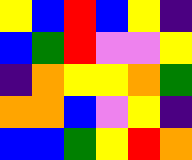[["yellow", "blue", "red", "blue", "yellow", "indigo"], ["blue", "green", "red", "violet", "violet", "yellow"], ["indigo", "orange", "yellow", "yellow", "orange", "green"], ["orange", "orange", "blue", "violet", "yellow", "indigo"], ["blue", "blue", "green", "yellow", "red", "orange"]]